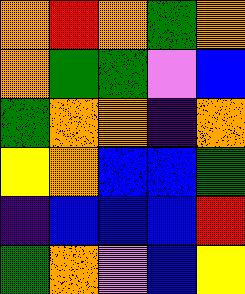[["orange", "red", "orange", "green", "orange"], ["orange", "green", "green", "violet", "blue"], ["green", "orange", "orange", "indigo", "orange"], ["yellow", "orange", "blue", "blue", "green"], ["indigo", "blue", "blue", "blue", "red"], ["green", "orange", "violet", "blue", "yellow"]]